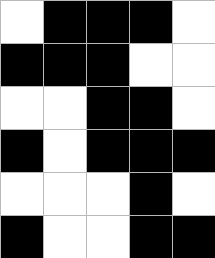[["white", "black", "black", "black", "white"], ["black", "black", "black", "white", "white"], ["white", "white", "black", "black", "white"], ["black", "white", "black", "black", "black"], ["white", "white", "white", "black", "white"], ["black", "white", "white", "black", "black"]]